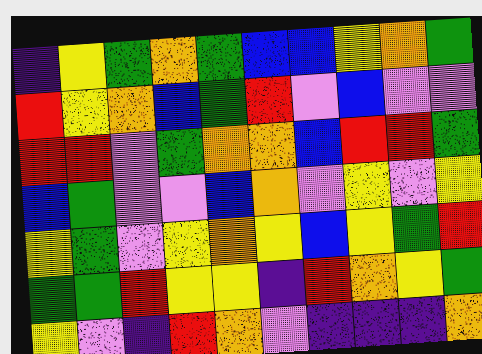[["indigo", "yellow", "green", "orange", "green", "blue", "blue", "yellow", "orange", "green"], ["red", "yellow", "orange", "blue", "green", "red", "violet", "blue", "violet", "violet"], ["red", "red", "violet", "green", "orange", "orange", "blue", "red", "red", "green"], ["blue", "green", "violet", "violet", "blue", "orange", "violet", "yellow", "violet", "yellow"], ["yellow", "green", "violet", "yellow", "orange", "yellow", "blue", "yellow", "green", "red"], ["green", "green", "red", "yellow", "yellow", "indigo", "red", "orange", "yellow", "green"], ["yellow", "violet", "indigo", "red", "orange", "violet", "indigo", "indigo", "indigo", "orange"]]